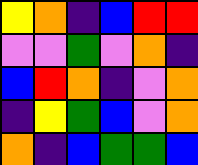[["yellow", "orange", "indigo", "blue", "red", "red"], ["violet", "violet", "green", "violet", "orange", "indigo"], ["blue", "red", "orange", "indigo", "violet", "orange"], ["indigo", "yellow", "green", "blue", "violet", "orange"], ["orange", "indigo", "blue", "green", "green", "blue"]]